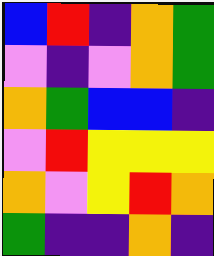[["blue", "red", "indigo", "orange", "green"], ["violet", "indigo", "violet", "orange", "green"], ["orange", "green", "blue", "blue", "indigo"], ["violet", "red", "yellow", "yellow", "yellow"], ["orange", "violet", "yellow", "red", "orange"], ["green", "indigo", "indigo", "orange", "indigo"]]